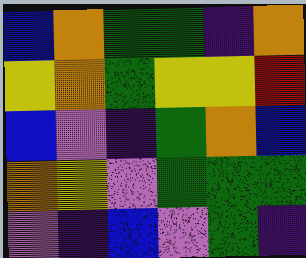[["blue", "orange", "green", "green", "indigo", "orange"], ["yellow", "orange", "green", "yellow", "yellow", "red"], ["blue", "violet", "indigo", "green", "orange", "blue"], ["orange", "yellow", "violet", "green", "green", "green"], ["violet", "indigo", "blue", "violet", "green", "indigo"]]